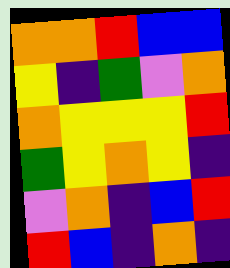[["orange", "orange", "red", "blue", "blue"], ["yellow", "indigo", "green", "violet", "orange"], ["orange", "yellow", "yellow", "yellow", "red"], ["green", "yellow", "orange", "yellow", "indigo"], ["violet", "orange", "indigo", "blue", "red"], ["red", "blue", "indigo", "orange", "indigo"]]